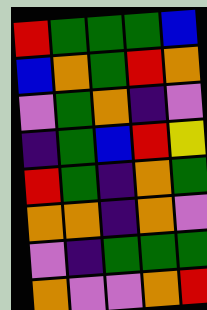[["red", "green", "green", "green", "blue"], ["blue", "orange", "green", "red", "orange"], ["violet", "green", "orange", "indigo", "violet"], ["indigo", "green", "blue", "red", "yellow"], ["red", "green", "indigo", "orange", "green"], ["orange", "orange", "indigo", "orange", "violet"], ["violet", "indigo", "green", "green", "green"], ["orange", "violet", "violet", "orange", "red"]]